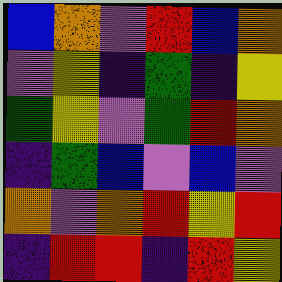[["blue", "orange", "violet", "red", "blue", "orange"], ["violet", "yellow", "indigo", "green", "indigo", "yellow"], ["green", "yellow", "violet", "green", "red", "orange"], ["indigo", "green", "blue", "violet", "blue", "violet"], ["orange", "violet", "orange", "red", "yellow", "red"], ["indigo", "red", "red", "indigo", "red", "yellow"]]